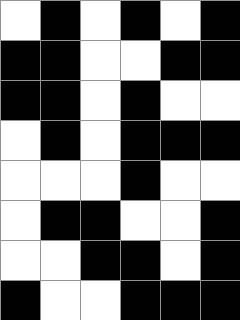[["white", "black", "white", "black", "white", "black"], ["black", "black", "white", "white", "black", "black"], ["black", "black", "white", "black", "white", "white"], ["white", "black", "white", "black", "black", "black"], ["white", "white", "white", "black", "white", "white"], ["white", "black", "black", "white", "white", "black"], ["white", "white", "black", "black", "white", "black"], ["black", "white", "white", "black", "black", "black"]]